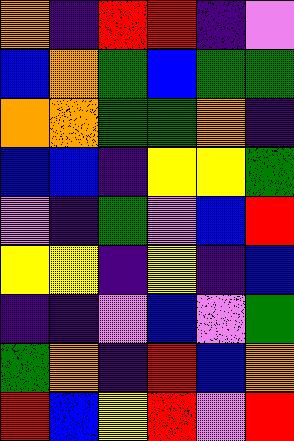[["orange", "indigo", "red", "red", "indigo", "violet"], ["blue", "orange", "green", "blue", "green", "green"], ["orange", "orange", "green", "green", "orange", "indigo"], ["blue", "blue", "indigo", "yellow", "yellow", "green"], ["violet", "indigo", "green", "violet", "blue", "red"], ["yellow", "yellow", "indigo", "yellow", "indigo", "blue"], ["indigo", "indigo", "violet", "blue", "violet", "green"], ["green", "orange", "indigo", "red", "blue", "orange"], ["red", "blue", "yellow", "red", "violet", "red"]]